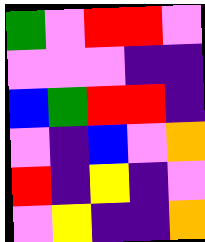[["green", "violet", "red", "red", "violet"], ["violet", "violet", "violet", "indigo", "indigo"], ["blue", "green", "red", "red", "indigo"], ["violet", "indigo", "blue", "violet", "orange"], ["red", "indigo", "yellow", "indigo", "violet"], ["violet", "yellow", "indigo", "indigo", "orange"]]